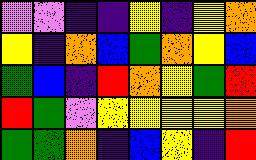[["violet", "violet", "indigo", "indigo", "yellow", "indigo", "yellow", "orange"], ["yellow", "indigo", "orange", "blue", "green", "orange", "yellow", "blue"], ["green", "blue", "indigo", "red", "orange", "yellow", "green", "red"], ["red", "green", "violet", "yellow", "yellow", "yellow", "yellow", "orange"], ["green", "green", "orange", "indigo", "blue", "yellow", "indigo", "red"]]